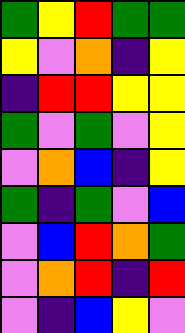[["green", "yellow", "red", "green", "green"], ["yellow", "violet", "orange", "indigo", "yellow"], ["indigo", "red", "red", "yellow", "yellow"], ["green", "violet", "green", "violet", "yellow"], ["violet", "orange", "blue", "indigo", "yellow"], ["green", "indigo", "green", "violet", "blue"], ["violet", "blue", "red", "orange", "green"], ["violet", "orange", "red", "indigo", "red"], ["violet", "indigo", "blue", "yellow", "violet"]]